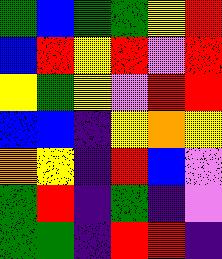[["green", "blue", "green", "green", "yellow", "red"], ["blue", "red", "yellow", "red", "violet", "red"], ["yellow", "green", "yellow", "violet", "red", "red"], ["blue", "blue", "indigo", "yellow", "orange", "yellow"], ["orange", "yellow", "indigo", "red", "blue", "violet"], ["green", "red", "indigo", "green", "indigo", "violet"], ["green", "green", "indigo", "red", "red", "indigo"]]